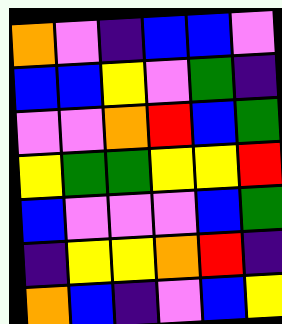[["orange", "violet", "indigo", "blue", "blue", "violet"], ["blue", "blue", "yellow", "violet", "green", "indigo"], ["violet", "violet", "orange", "red", "blue", "green"], ["yellow", "green", "green", "yellow", "yellow", "red"], ["blue", "violet", "violet", "violet", "blue", "green"], ["indigo", "yellow", "yellow", "orange", "red", "indigo"], ["orange", "blue", "indigo", "violet", "blue", "yellow"]]